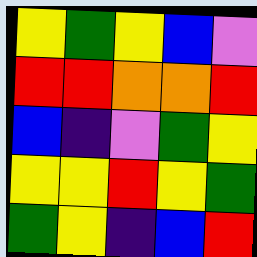[["yellow", "green", "yellow", "blue", "violet"], ["red", "red", "orange", "orange", "red"], ["blue", "indigo", "violet", "green", "yellow"], ["yellow", "yellow", "red", "yellow", "green"], ["green", "yellow", "indigo", "blue", "red"]]